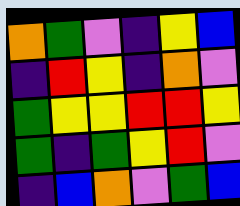[["orange", "green", "violet", "indigo", "yellow", "blue"], ["indigo", "red", "yellow", "indigo", "orange", "violet"], ["green", "yellow", "yellow", "red", "red", "yellow"], ["green", "indigo", "green", "yellow", "red", "violet"], ["indigo", "blue", "orange", "violet", "green", "blue"]]